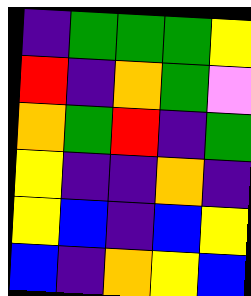[["indigo", "green", "green", "green", "yellow"], ["red", "indigo", "orange", "green", "violet"], ["orange", "green", "red", "indigo", "green"], ["yellow", "indigo", "indigo", "orange", "indigo"], ["yellow", "blue", "indigo", "blue", "yellow"], ["blue", "indigo", "orange", "yellow", "blue"]]